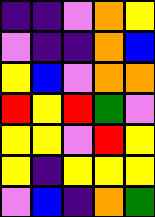[["indigo", "indigo", "violet", "orange", "yellow"], ["violet", "indigo", "indigo", "orange", "blue"], ["yellow", "blue", "violet", "orange", "orange"], ["red", "yellow", "red", "green", "violet"], ["yellow", "yellow", "violet", "red", "yellow"], ["yellow", "indigo", "yellow", "yellow", "yellow"], ["violet", "blue", "indigo", "orange", "green"]]